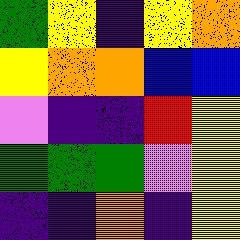[["green", "yellow", "indigo", "yellow", "orange"], ["yellow", "orange", "orange", "blue", "blue"], ["violet", "indigo", "indigo", "red", "yellow"], ["green", "green", "green", "violet", "yellow"], ["indigo", "indigo", "orange", "indigo", "yellow"]]